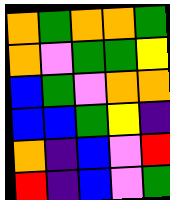[["orange", "green", "orange", "orange", "green"], ["orange", "violet", "green", "green", "yellow"], ["blue", "green", "violet", "orange", "orange"], ["blue", "blue", "green", "yellow", "indigo"], ["orange", "indigo", "blue", "violet", "red"], ["red", "indigo", "blue", "violet", "green"]]